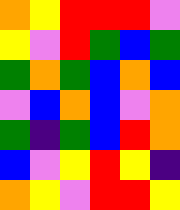[["orange", "yellow", "red", "red", "red", "violet"], ["yellow", "violet", "red", "green", "blue", "green"], ["green", "orange", "green", "blue", "orange", "blue"], ["violet", "blue", "orange", "blue", "violet", "orange"], ["green", "indigo", "green", "blue", "red", "orange"], ["blue", "violet", "yellow", "red", "yellow", "indigo"], ["orange", "yellow", "violet", "red", "red", "yellow"]]